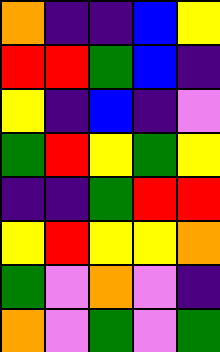[["orange", "indigo", "indigo", "blue", "yellow"], ["red", "red", "green", "blue", "indigo"], ["yellow", "indigo", "blue", "indigo", "violet"], ["green", "red", "yellow", "green", "yellow"], ["indigo", "indigo", "green", "red", "red"], ["yellow", "red", "yellow", "yellow", "orange"], ["green", "violet", "orange", "violet", "indigo"], ["orange", "violet", "green", "violet", "green"]]